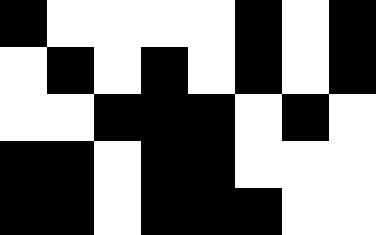[["black", "white", "white", "white", "white", "black", "white", "black"], ["white", "black", "white", "black", "white", "black", "white", "black"], ["white", "white", "black", "black", "black", "white", "black", "white"], ["black", "black", "white", "black", "black", "white", "white", "white"], ["black", "black", "white", "black", "black", "black", "white", "white"]]